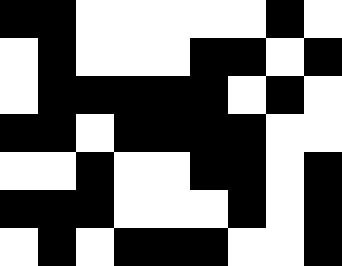[["black", "black", "white", "white", "white", "white", "white", "black", "white"], ["white", "black", "white", "white", "white", "black", "black", "white", "black"], ["white", "black", "black", "black", "black", "black", "white", "black", "white"], ["black", "black", "white", "black", "black", "black", "black", "white", "white"], ["white", "white", "black", "white", "white", "black", "black", "white", "black"], ["black", "black", "black", "white", "white", "white", "black", "white", "black"], ["white", "black", "white", "black", "black", "black", "white", "white", "black"]]